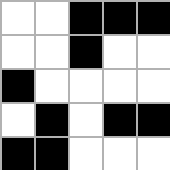[["white", "white", "black", "black", "black"], ["white", "white", "black", "white", "white"], ["black", "white", "white", "white", "white"], ["white", "black", "white", "black", "black"], ["black", "black", "white", "white", "white"]]